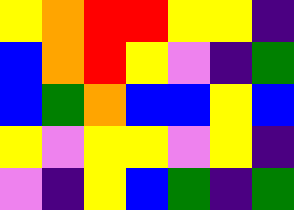[["yellow", "orange", "red", "red", "yellow", "yellow", "indigo"], ["blue", "orange", "red", "yellow", "violet", "indigo", "green"], ["blue", "green", "orange", "blue", "blue", "yellow", "blue"], ["yellow", "violet", "yellow", "yellow", "violet", "yellow", "indigo"], ["violet", "indigo", "yellow", "blue", "green", "indigo", "green"]]